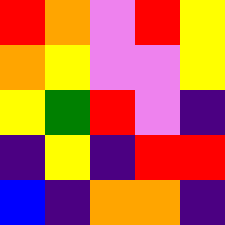[["red", "orange", "violet", "red", "yellow"], ["orange", "yellow", "violet", "violet", "yellow"], ["yellow", "green", "red", "violet", "indigo"], ["indigo", "yellow", "indigo", "red", "red"], ["blue", "indigo", "orange", "orange", "indigo"]]